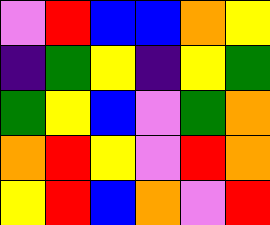[["violet", "red", "blue", "blue", "orange", "yellow"], ["indigo", "green", "yellow", "indigo", "yellow", "green"], ["green", "yellow", "blue", "violet", "green", "orange"], ["orange", "red", "yellow", "violet", "red", "orange"], ["yellow", "red", "blue", "orange", "violet", "red"]]